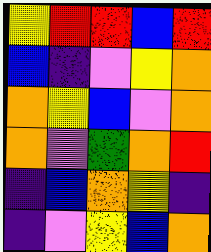[["yellow", "red", "red", "blue", "red"], ["blue", "indigo", "violet", "yellow", "orange"], ["orange", "yellow", "blue", "violet", "orange"], ["orange", "violet", "green", "orange", "red"], ["indigo", "blue", "orange", "yellow", "indigo"], ["indigo", "violet", "yellow", "blue", "orange"]]